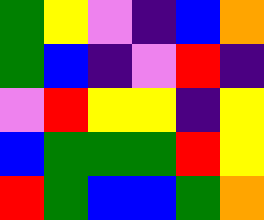[["green", "yellow", "violet", "indigo", "blue", "orange"], ["green", "blue", "indigo", "violet", "red", "indigo"], ["violet", "red", "yellow", "yellow", "indigo", "yellow"], ["blue", "green", "green", "green", "red", "yellow"], ["red", "green", "blue", "blue", "green", "orange"]]